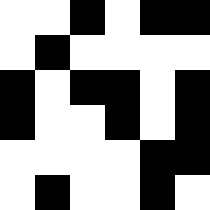[["white", "white", "black", "white", "black", "black"], ["white", "black", "white", "white", "white", "white"], ["black", "white", "black", "black", "white", "black"], ["black", "white", "white", "black", "white", "black"], ["white", "white", "white", "white", "black", "black"], ["white", "black", "white", "white", "black", "white"]]